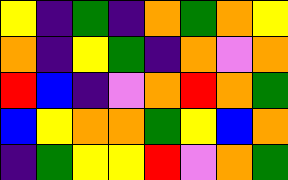[["yellow", "indigo", "green", "indigo", "orange", "green", "orange", "yellow"], ["orange", "indigo", "yellow", "green", "indigo", "orange", "violet", "orange"], ["red", "blue", "indigo", "violet", "orange", "red", "orange", "green"], ["blue", "yellow", "orange", "orange", "green", "yellow", "blue", "orange"], ["indigo", "green", "yellow", "yellow", "red", "violet", "orange", "green"]]